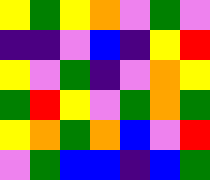[["yellow", "green", "yellow", "orange", "violet", "green", "violet"], ["indigo", "indigo", "violet", "blue", "indigo", "yellow", "red"], ["yellow", "violet", "green", "indigo", "violet", "orange", "yellow"], ["green", "red", "yellow", "violet", "green", "orange", "green"], ["yellow", "orange", "green", "orange", "blue", "violet", "red"], ["violet", "green", "blue", "blue", "indigo", "blue", "green"]]